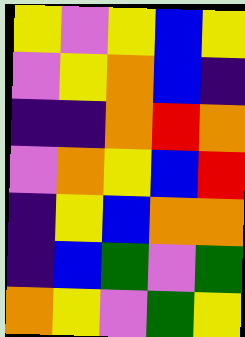[["yellow", "violet", "yellow", "blue", "yellow"], ["violet", "yellow", "orange", "blue", "indigo"], ["indigo", "indigo", "orange", "red", "orange"], ["violet", "orange", "yellow", "blue", "red"], ["indigo", "yellow", "blue", "orange", "orange"], ["indigo", "blue", "green", "violet", "green"], ["orange", "yellow", "violet", "green", "yellow"]]